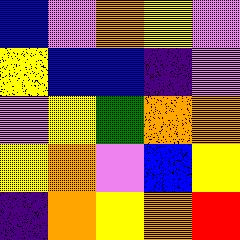[["blue", "violet", "orange", "yellow", "violet"], ["yellow", "blue", "blue", "indigo", "violet"], ["violet", "yellow", "green", "orange", "orange"], ["yellow", "orange", "violet", "blue", "yellow"], ["indigo", "orange", "yellow", "orange", "red"]]